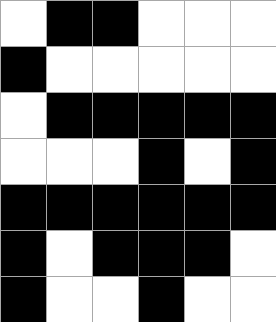[["white", "black", "black", "white", "white", "white"], ["black", "white", "white", "white", "white", "white"], ["white", "black", "black", "black", "black", "black"], ["white", "white", "white", "black", "white", "black"], ["black", "black", "black", "black", "black", "black"], ["black", "white", "black", "black", "black", "white"], ["black", "white", "white", "black", "white", "white"]]